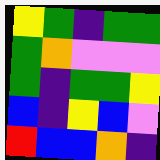[["yellow", "green", "indigo", "green", "green"], ["green", "orange", "violet", "violet", "violet"], ["green", "indigo", "green", "green", "yellow"], ["blue", "indigo", "yellow", "blue", "violet"], ["red", "blue", "blue", "orange", "indigo"]]